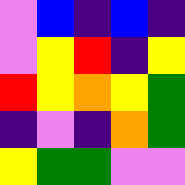[["violet", "blue", "indigo", "blue", "indigo"], ["violet", "yellow", "red", "indigo", "yellow"], ["red", "yellow", "orange", "yellow", "green"], ["indigo", "violet", "indigo", "orange", "green"], ["yellow", "green", "green", "violet", "violet"]]